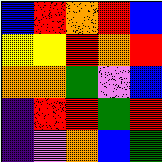[["blue", "red", "orange", "red", "blue"], ["yellow", "yellow", "red", "orange", "red"], ["orange", "orange", "green", "violet", "blue"], ["indigo", "red", "red", "green", "red"], ["indigo", "violet", "orange", "blue", "green"]]